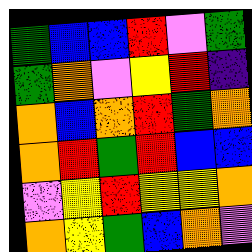[["green", "blue", "blue", "red", "violet", "green"], ["green", "orange", "violet", "yellow", "red", "indigo"], ["orange", "blue", "orange", "red", "green", "orange"], ["orange", "red", "green", "red", "blue", "blue"], ["violet", "yellow", "red", "yellow", "yellow", "orange"], ["orange", "yellow", "green", "blue", "orange", "violet"]]